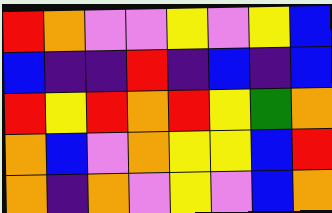[["red", "orange", "violet", "violet", "yellow", "violet", "yellow", "blue"], ["blue", "indigo", "indigo", "red", "indigo", "blue", "indigo", "blue"], ["red", "yellow", "red", "orange", "red", "yellow", "green", "orange"], ["orange", "blue", "violet", "orange", "yellow", "yellow", "blue", "red"], ["orange", "indigo", "orange", "violet", "yellow", "violet", "blue", "orange"]]